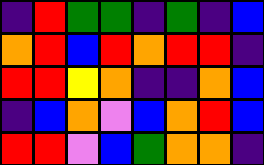[["indigo", "red", "green", "green", "indigo", "green", "indigo", "blue"], ["orange", "red", "blue", "red", "orange", "red", "red", "indigo"], ["red", "red", "yellow", "orange", "indigo", "indigo", "orange", "blue"], ["indigo", "blue", "orange", "violet", "blue", "orange", "red", "blue"], ["red", "red", "violet", "blue", "green", "orange", "orange", "indigo"]]